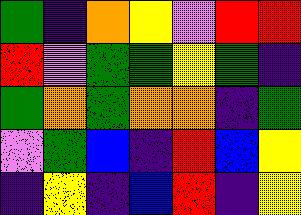[["green", "indigo", "orange", "yellow", "violet", "red", "red"], ["red", "violet", "green", "green", "yellow", "green", "indigo"], ["green", "orange", "green", "orange", "orange", "indigo", "green"], ["violet", "green", "blue", "indigo", "red", "blue", "yellow"], ["indigo", "yellow", "indigo", "blue", "red", "indigo", "yellow"]]